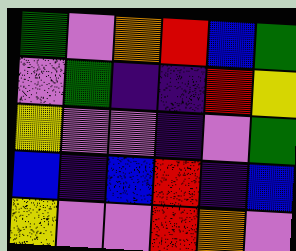[["green", "violet", "orange", "red", "blue", "green"], ["violet", "green", "indigo", "indigo", "red", "yellow"], ["yellow", "violet", "violet", "indigo", "violet", "green"], ["blue", "indigo", "blue", "red", "indigo", "blue"], ["yellow", "violet", "violet", "red", "orange", "violet"]]